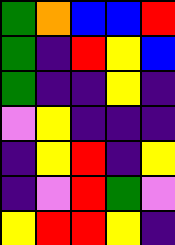[["green", "orange", "blue", "blue", "red"], ["green", "indigo", "red", "yellow", "blue"], ["green", "indigo", "indigo", "yellow", "indigo"], ["violet", "yellow", "indigo", "indigo", "indigo"], ["indigo", "yellow", "red", "indigo", "yellow"], ["indigo", "violet", "red", "green", "violet"], ["yellow", "red", "red", "yellow", "indigo"]]